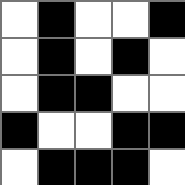[["white", "black", "white", "white", "black"], ["white", "black", "white", "black", "white"], ["white", "black", "black", "white", "white"], ["black", "white", "white", "black", "black"], ["white", "black", "black", "black", "white"]]